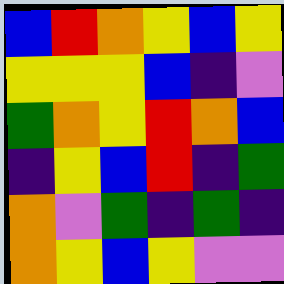[["blue", "red", "orange", "yellow", "blue", "yellow"], ["yellow", "yellow", "yellow", "blue", "indigo", "violet"], ["green", "orange", "yellow", "red", "orange", "blue"], ["indigo", "yellow", "blue", "red", "indigo", "green"], ["orange", "violet", "green", "indigo", "green", "indigo"], ["orange", "yellow", "blue", "yellow", "violet", "violet"]]